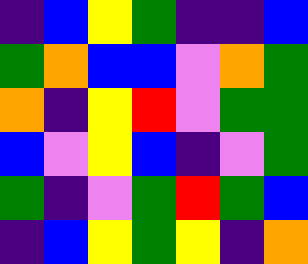[["indigo", "blue", "yellow", "green", "indigo", "indigo", "blue"], ["green", "orange", "blue", "blue", "violet", "orange", "green"], ["orange", "indigo", "yellow", "red", "violet", "green", "green"], ["blue", "violet", "yellow", "blue", "indigo", "violet", "green"], ["green", "indigo", "violet", "green", "red", "green", "blue"], ["indigo", "blue", "yellow", "green", "yellow", "indigo", "orange"]]